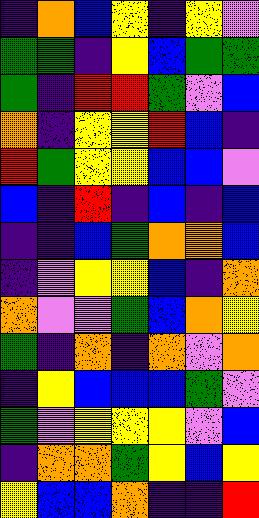[["indigo", "orange", "blue", "yellow", "indigo", "yellow", "violet"], ["green", "green", "indigo", "yellow", "blue", "green", "green"], ["green", "indigo", "red", "red", "green", "violet", "blue"], ["orange", "indigo", "yellow", "yellow", "red", "blue", "indigo"], ["red", "green", "yellow", "yellow", "blue", "blue", "violet"], ["blue", "indigo", "red", "indigo", "blue", "indigo", "blue"], ["indigo", "indigo", "blue", "green", "orange", "orange", "blue"], ["indigo", "violet", "yellow", "yellow", "blue", "indigo", "orange"], ["orange", "violet", "violet", "green", "blue", "orange", "yellow"], ["green", "indigo", "orange", "indigo", "orange", "violet", "orange"], ["indigo", "yellow", "blue", "blue", "blue", "green", "violet"], ["green", "violet", "yellow", "yellow", "yellow", "violet", "blue"], ["indigo", "orange", "orange", "green", "yellow", "blue", "yellow"], ["yellow", "blue", "blue", "orange", "indigo", "indigo", "red"]]